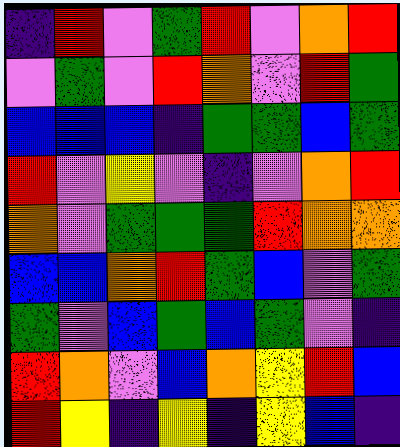[["indigo", "red", "violet", "green", "red", "violet", "orange", "red"], ["violet", "green", "violet", "red", "orange", "violet", "red", "green"], ["blue", "blue", "blue", "indigo", "green", "green", "blue", "green"], ["red", "violet", "yellow", "violet", "indigo", "violet", "orange", "red"], ["orange", "violet", "green", "green", "green", "red", "orange", "orange"], ["blue", "blue", "orange", "red", "green", "blue", "violet", "green"], ["green", "violet", "blue", "green", "blue", "green", "violet", "indigo"], ["red", "orange", "violet", "blue", "orange", "yellow", "red", "blue"], ["red", "yellow", "indigo", "yellow", "indigo", "yellow", "blue", "indigo"]]